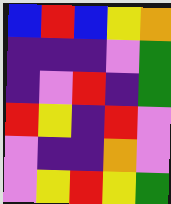[["blue", "red", "blue", "yellow", "orange"], ["indigo", "indigo", "indigo", "violet", "green"], ["indigo", "violet", "red", "indigo", "green"], ["red", "yellow", "indigo", "red", "violet"], ["violet", "indigo", "indigo", "orange", "violet"], ["violet", "yellow", "red", "yellow", "green"]]